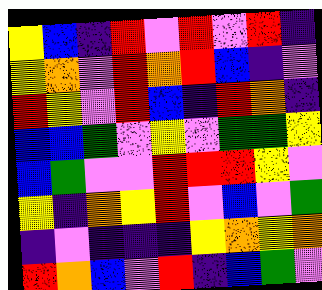[["yellow", "blue", "indigo", "red", "violet", "red", "violet", "red", "indigo"], ["yellow", "orange", "violet", "red", "orange", "red", "blue", "indigo", "violet"], ["red", "yellow", "violet", "red", "blue", "indigo", "red", "orange", "indigo"], ["blue", "blue", "green", "violet", "yellow", "violet", "green", "green", "yellow"], ["blue", "green", "violet", "violet", "red", "red", "red", "yellow", "violet"], ["yellow", "indigo", "orange", "yellow", "red", "violet", "blue", "violet", "green"], ["indigo", "violet", "indigo", "indigo", "indigo", "yellow", "orange", "yellow", "orange"], ["red", "orange", "blue", "violet", "red", "indigo", "blue", "green", "violet"]]